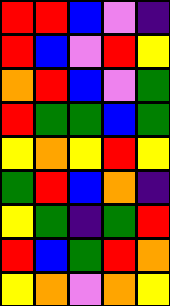[["red", "red", "blue", "violet", "indigo"], ["red", "blue", "violet", "red", "yellow"], ["orange", "red", "blue", "violet", "green"], ["red", "green", "green", "blue", "green"], ["yellow", "orange", "yellow", "red", "yellow"], ["green", "red", "blue", "orange", "indigo"], ["yellow", "green", "indigo", "green", "red"], ["red", "blue", "green", "red", "orange"], ["yellow", "orange", "violet", "orange", "yellow"]]